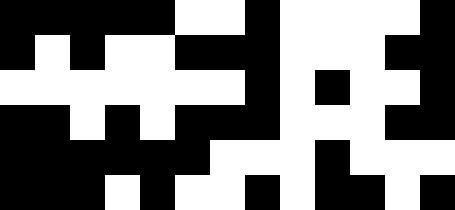[["black", "black", "black", "black", "black", "white", "white", "black", "white", "white", "white", "white", "black"], ["black", "white", "black", "white", "white", "black", "black", "black", "white", "white", "white", "black", "black"], ["white", "white", "white", "white", "white", "white", "white", "black", "white", "black", "white", "white", "black"], ["black", "black", "white", "black", "white", "black", "black", "black", "white", "white", "white", "black", "black"], ["black", "black", "black", "black", "black", "black", "white", "white", "white", "black", "white", "white", "white"], ["black", "black", "black", "white", "black", "white", "white", "black", "white", "black", "black", "white", "black"]]